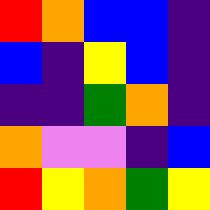[["red", "orange", "blue", "blue", "indigo"], ["blue", "indigo", "yellow", "blue", "indigo"], ["indigo", "indigo", "green", "orange", "indigo"], ["orange", "violet", "violet", "indigo", "blue"], ["red", "yellow", "orange", "green", "yellow"]]